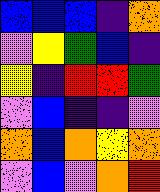[["blue", "blue", "blue", "indigo", "orange"], ["violet", "yellow", "green", "blue", "indigo"], ["yellow", "indigo", "red", "red", "green"], ["violet", "blue", "indigo", "indigo", "violet"], ["orange", "blue", "orange", "yellow", "orange"], ["violet", "blue", "violet", "orange", "red"]]